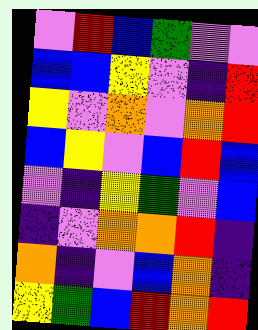[["violet", "red", "blue", "green", "violet", "violet"], ["blue", "blue", "yellow", "violet", "indigo", "red"], ["yellow", "violet", "orange", "violet", "orange", "red"], ["blue", "yellow", "violet", "blue", "red", "blue"], ["violet", "indigo", "yellow", "green", "violet", "blue"], ["indigo", "violet", "orange", "orange", "red", "indigo"], ["orange", "indigo", "violet", "blue", "orange", "indigo"], ["yellow", "green", "blue", "red", "orange", "red"]]